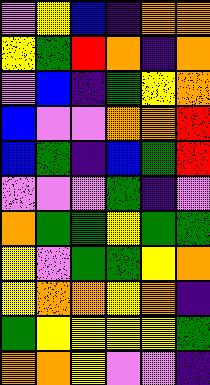[["violet", "yellow", "blue", "indigo", "orange", "orange"], ["yellow", "green", "red", "orange", "indigo", "orange"], ["violet", "blue", "indigo", "green", "yellow", "orange"], ["blue", "violet", "violet", "orange", "orange", "red"], ["blue", "green", "indigo", "blue", "green", "red"], ["violet", "violet", "violet", "green", "indigo", "violet"], ["orange", "green", "green", "yellow", "green", "green"], ["yellow", "violet", "green", "green", "yellow", "orange"], ["yellow", "orange", "orange", "yellow", "orange", "indigo"], ["green", "yellow", "yellow", "yellow", "yellow", "green"], ["orange", "orange", "yellow", "violet", "violet", "indigo"]]